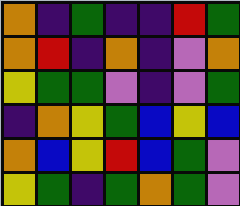[["orange", "indigo", "green", "indigo", "indigo", "red", "green"], ["orange", "red", "indigo", "orange", "indigo", "violet", "orange"], ["yellow", "green", "green", "violet", "indigo", "violet", "green"], ["indigo", "orange", "yellow", "green", "blue", "yellow", "blue"], ["orange", "blue", "yellow", "red", "blue", "green", "violet"], ["yellow", "green", "indigo", "green", "orange", "green", "violet"]]